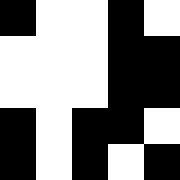[["black", "white", "white", "black", "white"], ["white", "white", "white", "black", "black"], ["white", "white", "white", "black", "black"], ["black", "white", "black", "black", "white"], ["black", "white", "black", "white", "black"]]